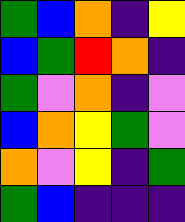[["green", "blue", "orange", "indigo", "yellow"], ["blue", "green", "red", "orange", "indigo"], ["green", "violet", "orange", "indigo", "violet"], ["blue", "orange", "yellow", "green", "violet"], ["orange", "violet", "yellow", "indigo", "green"], ["green", "blue", "indigo", "indigo", "indigo"]]